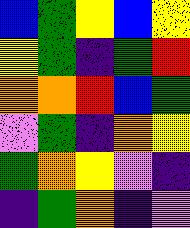[["blue", "green", "yellow", "blue", "yellow"], ["yellow", "green", "indigo", "green", "red"], ["orange", "orange", "red", "blue", "green"], ["violet", "green", "indigo", "orange", "yellow"], ["green", "orange", "yellow", "violet", "indigo"], ["indigo", "green", "orange", "indigo", "violet"]]